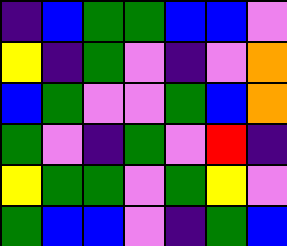[["indigo", "blue", "green", "green", "blue", "blue", "violet"], ["yellow", "indigo", "green", "violet", "indigo", "violet", "orange"], ["blue", "green", "violet", "violet", "green", "blue", "orange"], ["green", "violet", "indigo", "green", "violet", "red", "indigo"], ["yellow", "green", "green", "violet", "green", "yellow", "violet"], ["green", "blue", "blue", "violet", "indigo", "green", "blue"]]